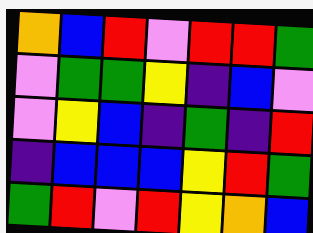[["orange", "blue", "red", "violet", "red", "red", "green"], ["violet", "green", "green", "yellow", "indigo", "blue", "violet"], ["violet", "yellow", "blue", "indigo", "green", "indigo", "red"], ["indigo", "blue", "blue", "blue", "yellow", "red", "green"], ["green", "red", "violet", "red", "yellow", "orange", "blue"]]